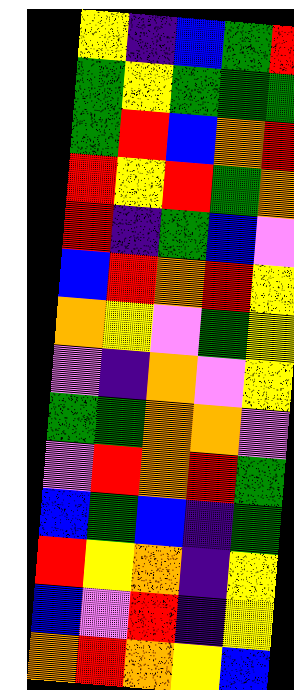[["yellow", "indigo", "blue", "green", "red"], ["green", "yellow", "green", "green", "green"], ["green", "red", "blue", "orange", "red"], ["red", "yellow", "red", "green", "orange"], ["red", "indigo", "green", "blue", "violet"], ["blue", "red", "orange", "red", "yellow"], ["orange", "yellow", "violet", "green", "yellow"], ["violet", "indigo", "orange", "violet", "yellow"], ["green", "green", "orange", "orange", "violet"], ["violet", "red", "orange", "red", "green"], ["blue", "green", "blue", "indigo", "green"], ["red", "yellow", "orange", "indigo", "yellow"], ["blue", "violet", "red", "indigo", "yellow"], ["orange", "red", "orange", "yellow", "blue"]]